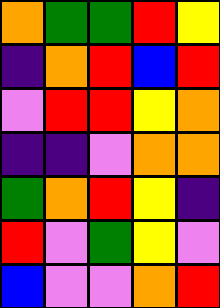[["orange", "green", "green", "red", "yellow"], ["indigo", "orange", "red", "blue", "red"], ["violet", "red", "red", "yellow", "orange"], ["indigo", "indigo", "violet", "orange", "orange"], ["green", "orange", "red", "yellow", "indigo"], ["red", "violet", "green", "yellow", "violet"], ["blue", "violet", "violet", "orange", "red"]]